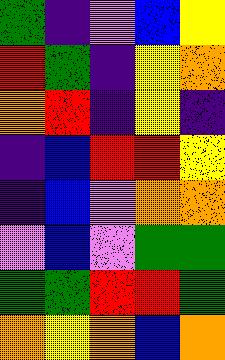[["green", "indigo", "violet", "blue", "yellow"], ["red", "green", "indigo", "yellow", "orange"], ["orange", "red", "indigo", "yellow", "indigo"], ["indigo", "blue", "red", "red", "yellow"], ["indigo", "blue", "violet", "orange", "orange"], ["violet", "blue", "violet", "green", "green"], ["green", "green", "red", "red", "green"], ["orange", "yellow", "orange", "blue", "orange"]]